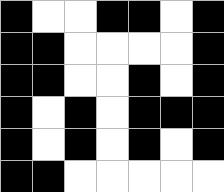[["black", "white", "white", "black", "black", "white", "black"], ["black", "black", "white", "white", "white", "white", "black"], ["black", "black", "white", "white", "black", "white", "black"], ["black", "white", "black", "white", "black", "black", "black"], ["black", "white", "black", "white", "black", "white", "black"], ["black", "black", "white", "white", "white", "white", "white"]]